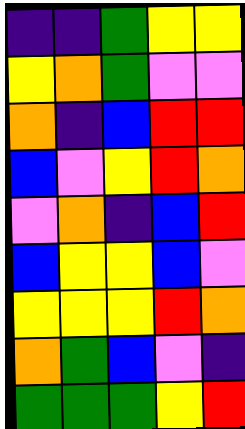[["indigo", "indigo", "green", "yellow", "yellow"], ["yellow", "orange", "green", "violet", "violet"], ["orange", "indigo", "blue", "red", "red"], ["blue", "violet", "yellow", "red", "orange"], ["violet", "orange", "indigo", "blue", "red"], ["blue", "yellow", "yellow", "blue", "violet"], ["yellow", "yellow", "yellow", "red", "orange"], ["orange", "green", "blue", "violet", "indigo"], ["green", "green", "green", "yellow", "red"]]